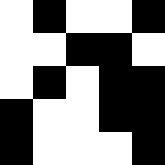[["white", "black", "white", "white", "black"], ["white", "white", "black", "black", "white"], ["white", "black", "white", "black", "black"], ["black", "white", "white", "black", "black"], ["black", "white", "white", "white", "black"]]